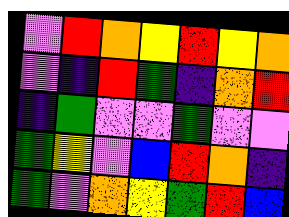[["violet", "red", "orange", "yellow", "red", "yellow", "orange"], ["violet", "indigo", "red", "green", "indigo", "orange", "red"], ["indigo", "green", "violet", "violet", "green", "violet", "violet"], ["green", "yellow", "violet", "blue", "red", "orange", "indigo"], ["green", "violet", "orange", "yellow", "green", "red", "blue"]]